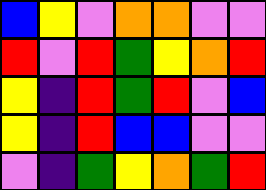[["blue", "yellow", "violet", "orange", "orange", "violet", "violet"], ["red", "violet", "red", "green", "yellow", "orange", "red"], ["yellow", "indigo", "red", "green", "red", "violet", "blue"], ["yellow", "indigo", "red", "blue", "blue", "violet", "violet"], ["violet", "indigo", "green", "yellow", "orange", "green", "red"]]